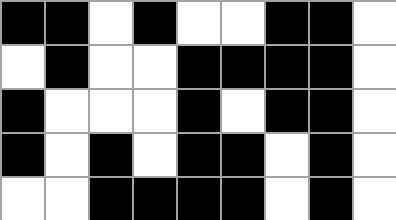[["black", "black", "white", "black", "white", "white", "black", "black", "white"], ["white", "black", "white", "white", "black", "black", "black", "black", "white"], ["black", "white", "white", "white", "black", "white", "black", "black", "white"], ["black", "white", "black", "white", "black", "black", "white", "black", "white"], ["white", "white", "black", "black", "black", "black", "white", "black", "white"]]